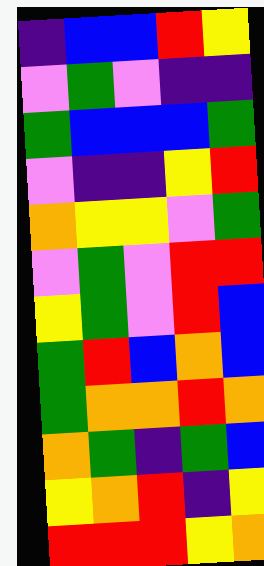[["indigo", "blue", "blue", "red", "yellow"], ["violet", "green", "violet", "indigo", "indigo"], ["green", "blue", "blue", "blue", "green"], ["violet", "indigo", "indigo", "yellow", "red"], ["orange", "yellow", "yellow", "violet", "green"], ["violet", "green", "violet", "red", "red"], ["yellow", "green", "violet", "red", "blue"], ["green", "red", "blue", "orange", "blue"], ["green", "orange", "orange", "red", "orange"], ["orange", "green", "indigo", "green", "blue"], ["yellow", "orange", "red", "indigo", "yellow"], ["red", "red", "red", "yellow", "orange"]]